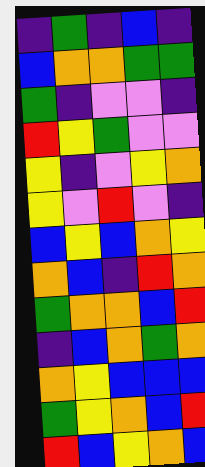[["indigo", "green", "indigo", "blue", "indigo"], ["blue", "orange", "orange", "green", "green"], ["green", "indigo", "violet", "violet", "indigo"], ["red", "yellow", "green", "violet", "violet"], ["yellow", "indigo", "violet", "yellow", "orange"], ["yellow", "violet", "red", "violet", "indigo"], ["blue", "yellow", "blue", "orange", "yellow"], ["orange", "blue", "indigo", "red", "orange"], ["green", "orange", "orange", "blue", "red"], ["indigo", "blue", "orange", "green", "orange"], ["orange", "yellow", "blue", "blue", "blue"], ["green", "yellow", "orange", "blue", "red"], ["red", "blue", "yellow", "orange", "blue"]]